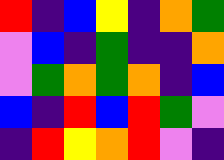[["red", "indigo", "blue", "yellow", "indigo", "orange", "green"], ["violet", "blue", "indigo", "green", "indigo", "indigo", "orange"], ["violet", "green", "orange", "green", "orange", "indigo", "blue"], ["blue", "indigo", "red", "blue", "red", "green", "violet"], ["indigo", "red", "yellow", "orange", "red", "violet", "indigo"]]